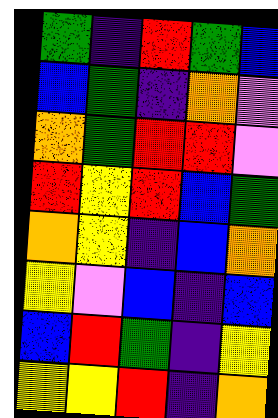[["green", "indigo", "red", "green", "blue"], ["blue", "green", "indigo", "orange", "violet"], ["orange", "green", "red", "red", "violet"], ["red", "yellow", "red", "blue", "green"], ["orange", "yellow", "indigo", "blue", "orange"], ["yellow", "violet", "blue", "indigo", "blue"], ["blue", "red", "green", "indigo", "yellow"], ["yellow", "yellow", "red", "indigo", "orange"]]